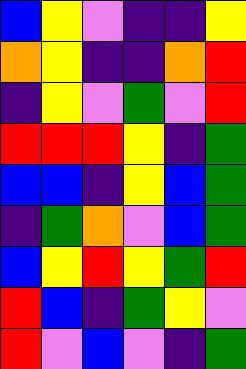[["blue", "yellow", "violet", "indigo", "indigo", "yellow"], ["orange", "yellow", "indigo", "indigo", "orange", "red"], ["indigo", "yellow", "violet", "green", "violet", "red"], ["red", "red", "red", "yellow", "indigo", "green"], ["blue", "blue", "indigo", "yellow", "blue", "green"], ["indigo", "green", "orange", "violet", "blue", "green"], ["blue", "yellow", "red", "yellow", "green", "red"], ["red", "blue", "indigo", "green", "yellow", "violet"], ["red", "violet", "blue", "violet", "indigo", "green"]]